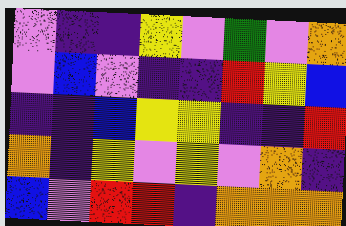[["violet", "indigo", "indigo", "yellow", "violet", "green", "violet", "orange"], ["violet", "blue", "violet", "indigo", "indigo", "red", "yellow", "blue"], ["indigo", "indigo", "blue", "yellow", "yellow", "indigo", "indigo", "red"], ["orange", "indigo", "yellow", "violet", "yellow", "violet", "orange", "indigo"], ["blue", "violet", "red", "red", "indigo", "orange", "orange", "orange"]]